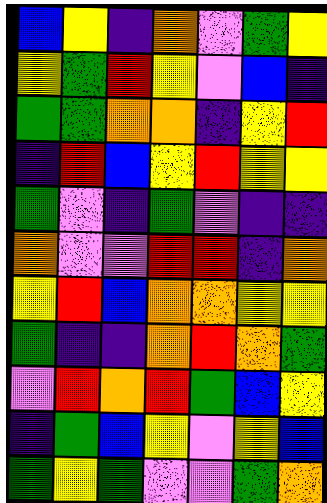[["blue", "yellow", "indigo", "orange", "violet", "green", "yellow"], ["yellow", "green", "red", "yellow", "violet", "blue", "indigo"], ["green", "green", "orange", "orange", "indigo", "yellow", "red"], ["indigo", "red", "blue", "yellow", "red", "yellow", "yellow"], ["green", "violet", "indigo", "green", "violet", "indigo", "indigo"], ["orange", "violet", "violet", "red", "red", "indigo", "orange"], ["yellow", "red", "blue", "orange", "orange", "yellow", "yellow"], ["green", "indigo", "indigo", "orange", "red", "orange", "green"], ["violet", "red", "orange", "red", "green", "blue", "yellow"], ["indigo", "green", "blue", "yellow", "violet", "yellow", "blue"], ["green", "yellow", "green", "violet", "violet", "green", "orange"]]